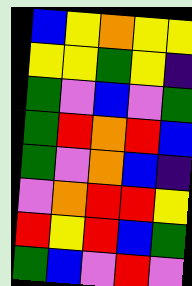[["blue", "yellow", "orange", "yellow", "yellow"], ["yellow", "yellow", "green", "yellow", "indigo"], ["green", "violet", "blue", "violet", "green"], ["green", "red", "orange", "red", "blue"], ["green", "violet", "orange", "blue", "indigo"], ["violet", "orange", "red", "red", "yellow"], ["red", "yellow", "red", "blue", "green"], ["green", "blue", "violet", "red", "violet"]]